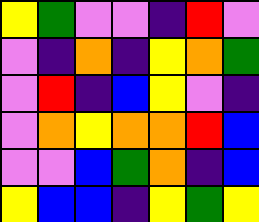[["yellow", "green", "violet", "violet", "indigo", "red", "violet"], ["violet", "indigo", "orange", "indigo", "yellow", "orange", "green"], ["violet", "red", "indigo", "blue", "yellow", "violet", "indigo"], ["violet", "orange", "yellow", "orange", "orange", "red", "blue"], ["violet", "violet", "blue", "green", "orange", "indigo", "blue"], ["yellow", "blue", "blue", "indigo", "yellow", "green", "yellow"]]